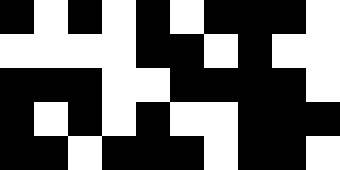[["black", "white", "black", "white", "black", "white", "black", "black", "black", "white"], ["white", "white", "white", "white", "black", "black", "white", "black", "white", "white"], ["black", "black", "black", "white", "white", "black", "black", "black", "black", "white"], ["black", "white", "black", "white", "black", "white", "white", "black", "black", "black"], ["black", "black", "white", "black", "black", "black", "white", "black", "black", "white"]]